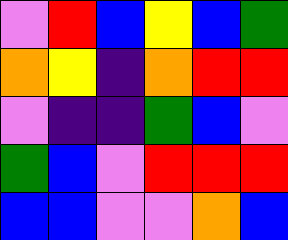[["violet", "red", "blue", "yellow", "blue", "green"], ["orange", "yellow", "indigo", "orange", "red", "red"], ["violet", "indigo", "indigo", "green", "blue", "violet"], ["green", "blue", "violet", "red", "red", "red"], ["blue", "blue", "violet", "violet", "orange", "blue"]]